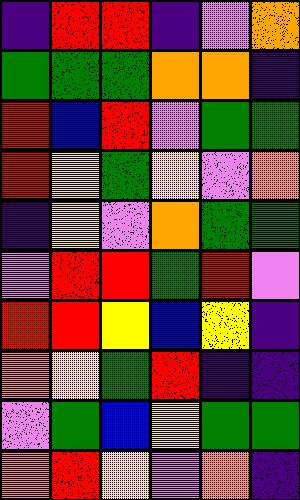[["indigo", "red", "red", "indigo", "violet", "orange"], ["green", "green", "green", "orange", "orange", "indigo"], ["red", "blue", "red", "violet", "green", "green"], ["red", "yellow", "green", "yellow", "violet", "orange"], ["indigo", "yellow", "violet", "orange", "green", "green"], ["violet", "red", "red", "green", "red", "violet"], ["red", "red", "yellow", "blue", "yellow", "indigo"], ["orange", "yellow", "green", "red", "indigo", "indigo"], ["violet", "green", "blue", "yellow", "green", "green"], ["orange", "red", "yellow", "violet", "orange", "indigo"]]